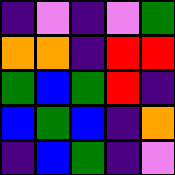[["indigo", "violet", "indigo", "violet", "green"], ["orange", "orange", "indigo", "red", "red"], ["green", "blue", "green", "red", "indigo"], ["blue", "green", "blue", "indigo", "orange"], ["indigo", "blue", "green", "indigo", "violet"]]